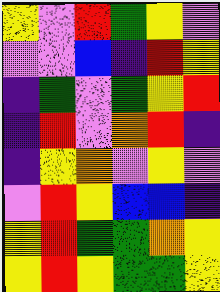[["yellow", "violet", "red", "green", "yellow", "violet"], ["violet", "violet", "blue", "indigo", "red", "yellow"], ["indigo", "green", "violet", "green", "yellow", "red"], ["indigo", "red", "violet", "orange", "red", "indigo"], ["indigo", "yellow", "orange", "violet", "yellow", "violet"], ["violet", "red", "yellow", "blue", "blue", "indigo"], ["yellow", "red", "green", "green", "orange", "yellow"], ["yellow", "red", "yellow", "green", "green", "yellow"]]